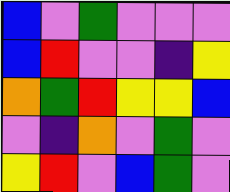[["blue", "violet", "green", "violet", "violet", "violet"], ["blue", "red", "violet", "violet", "indigo", "yellow"], ["orange", "green", "red", "yellow", "yellow", "blue"], ["violet", "indigo", "orange", "violet", "green", "violet"], ["yellow", "red", "violet", "blue", "green", "violet"]]